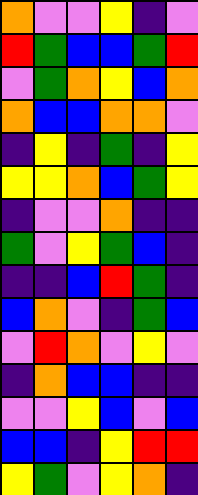[["orange", "violet", "violet", "yellow", "indigo", "violet"], ["red", "green", "blue", "blue", "green", "red"], ["violet", "green", "orange", "yellow", "blue", "orange"], ["orange", "blue", "blue", "orange", "orange", "violet"], ["indigo", "yellow", "indigo", "green", "indigo", "yellow"], ["yellow", "yellow", "orange", "blue", "green", "yellow"], ["indigo", "violet", "violet", "orange", "indigo", "indigo"], ["green", "violet", "yellow", "green", "blue", "indigo"], ["indigo", "indigo", "blue", "red", "green", "indigo"], ["blue", "orange", "violet", "indigo", "green", "blue"], ["violet", "red", "orange", "violet", "yellow", "violet"], ["indigo", "orange", "blue", "blue", "indigo", "indigo"], ["violet", "violet", "yellow", "blue", "violet", "blue"], ["blue", "blue", "indigo", "yellow", "red", "red"], ["yellow", "green", "violet", "yellow", "orange", "indigo"]]